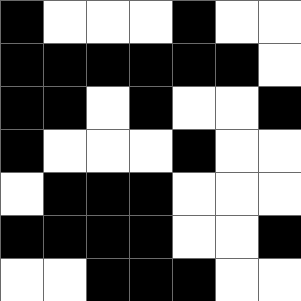[["black", "white", "white", "white", "black", "white", "white"], ["black", "black", "black", "black", "black", "black", "white"], ["black", "black", "white", "black", "white", "white", "black"], ["black", "white", "white", "white", "black", "white", "white"], ["white", "black", "black", "black", "white", "white", "white"], ["black", "black", "black", "black", "white", "white", "black"], ["white", "white", "black", "black", "black", "white", "white"]]